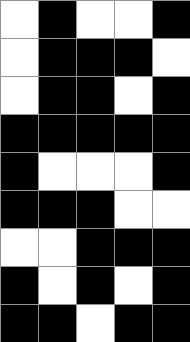[["white", "black", "white", "white", "black"], ["white", "black", "black", "black", "white"], ["white", "black", "black", "white", "black"], ["black", "black", "black", "black", "black"], ["black", "white", "white", "white", "black"], ["black", "black", "black", "white", "white"], ["white", "white", "black", "black", "black"], ["black", "white", "black", "white", "black"], ["black", "black", "white", "black", "black"]]